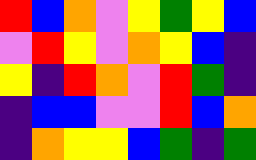[["red", "blue", "orange", "violet", "yellow", "green", "yellow", "blue"], ["violet", "red", "yellow", "violet", "orange", "yellow", "blue", "indigo"], ["yellow", "indigo", "red", "orange", "violet", "red", "green", "indigo"], ["indigo", "blue", "blue", "violet", "violet", "red", "blue", "orange"], ["indigo", "orange", "yellow", "yellow", "blue", "green", "indigo", "green"]]